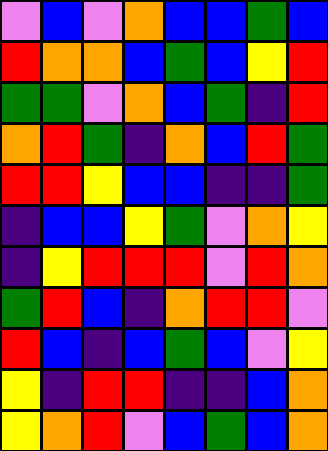[["violet", "blue", "violet", "orange", "blue", "blue", "green", "blue"], ["red", "orange", "orange", "blue", "green", "blue", "yellow", "red"], ["green", "green", "violet", "orange", "blue", "green", "indigo", "red"], ["orange", "red", "green", "indigo", "orange", "blue", "red", "green"], ["red", "red", "yellow", "blue", "blue", "indigo", "indigo", "green"], ["indigo", "blue", "blue", "yellow", "green", "violet", "orange", "yellow"], ["indigo", "yellow", "red", "red", "red", "violet", "red", "orange"], ["green", "red", "blue", "indigo", "orange", "red", "red", "violet"], ["red", "blue", "indigo", "blue", "green", "blue", "violet", "yellow"], ["yellow", "indigo", "red", "red", "indigo", "indigo", "blue", "orange"], ["yellow", "orange", "red", "violet", "blue", "green", "blue", "orange"]]